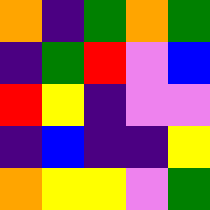[["orange", "indigo", "green", "orange", "green"], ["indigo", "green", "red", "violet", "blue"], ["red", "yellow", "indigo", "violet", "violet"], ["indigo", "blue", "indigo", "indigo", "yellow"], ["orange", "yellow", "yellow", "violet", "green"]]